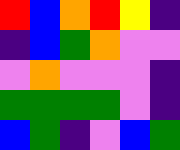[["red", "blue", "orange", "red", "yellow", "indigo"], ["indigo", "blue", "green", "orange", "violet", "violet"], ["violet", "orange", "violet", "violet", "violet", "indigo"], ["green", "green", "green", "green", "violet", "indigo"], ["blue", "green", "indigo", "violet", "blue", "green"]]